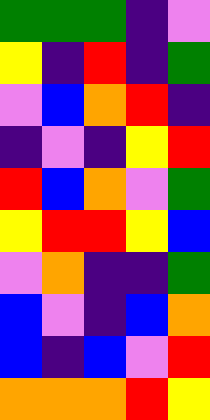[["green", "green", "green", "indigo", "violet"], ["yellow", "indigo", "red", "indigo", "green"], ["violet", "blue", "orange", "red", "indigo"], ["indigo", "violet", "indigo", "yellow", "red"], ["red", "blue", "orange", "violet", "green"], ["yellow", "red", "red", "yellow", "blue"], ["violet", "orange", "indigo", "indigo", "green"], ["blue", "violet", "indigo", "blue", "orange"], ["blue", "indigo", "blue", "violet", "red"], ["orange", "orange", "orange", "red", "yellow"]]